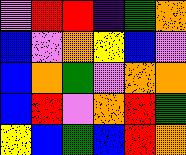[["violet", "red", "red", "indigo", "green", "orange"], ["blue", "violet", "orange", "yellow", "blue", "violet"], ["blue", "orange", "green", "violet", "orange", "orange"], ["blue", "red", "violet", "orange", "red", "green"], ["yellow", "blue", "green", "blue", "red", "orange"]]